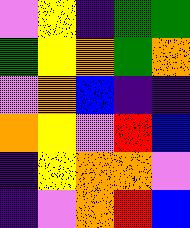[["violet", "yellow", "indigo", "green", "green"], ["green", "yellow", "orange", "green", "orange"], ["violet", "orange", "blue", "indigo", "indigo"], ["orange", "yellow", "violet", "red", "blue"], ["indigo", "yellow", "orange", "orange", "violet"], ["indigo", "violet", "orange", "red", "blue"]]